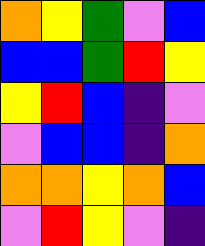[["orange", "yellow", "green", "violet", "blue"], ["blue", "blue", "green", "red", "yellow"], ["yellow", "red", "blue", "indigo", "violet"], ["violet", "blue", "blue", "indigo", "orange"], ["orange", "orange", "yellow", "orange", "blue"], ["violet", "red", "yellow", "violet", "indigo"]]